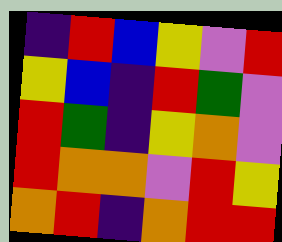[["indigo", "red", "blue", "yellow", "violet", "red"], ["yellow", "blue", "indigo", "red", "green", "violet"], ["red", "green", "indigo", "yellow", "orange", "violet"], ["red", "orange", "orange", "violet", "red", "yellow"], ["orange", "red", "indigo", "orange", "red", "red"]]